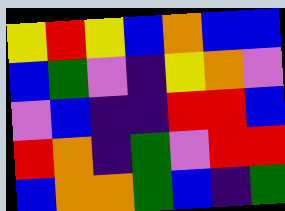[["yellow", "red", "yellow", "blue", "orange", "blue", "blue"], ["blue", "green", "violet", "indigo", "yellow", "orange", "violet"], ["violet", "blue", "indigo", "indigo", "red", "red", "blue"], ["red", "orange", "indigo", "green", "violet", "red", "red"], ["blue", "orange", "orange", "green", "blue", "indigo", "green"]]